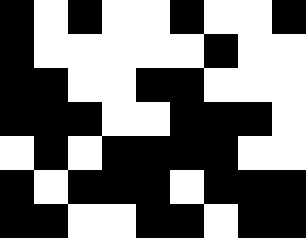[["black", "white", "black", "white", "white", "black", "white", "white", "black"], ["black", "white", "white", "white", "white", "white", "black", "white", "white"], ["black", "black", "white", "white", "black", "black", "white", "white", "white"], ["black", "black", "black", "white", "white", "black", "black", "black", "white"], ["white", "black", "white", "black", "black", "black", "black", "white", "white"], ["black", "white", "black", "black", "black", "white", "black", "black", "black"], ["black", "black", "white", "white", "black", "black", "white", "black", "black"]]